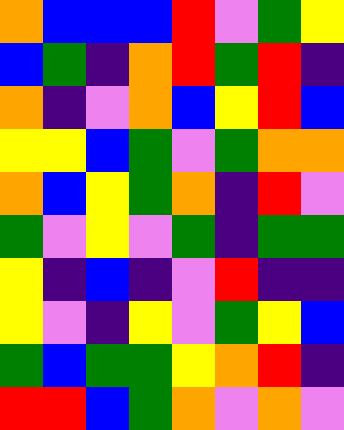[["orange", "blue", "blue", "blue", "red", "violet", "green", "yellow"], ["blue", "green", "indigo", "orange", "red", "green", "red", "indigo"], ["orange", "indigo", "violet", "orange", "blue", "yellow", "red", "blue"], ["yellow", "yellow", "blue", "green", "violet", "green", "orange", "orange"], ["orange", "blue", "yellow", "green", "orange", "indigo", "red", "violet"], ["green", "violet", "yellow", "violet", "green", "indigo", "green", "green"], ["yellow", "indigo", "blue", "indigo", "violet", "red", "indigo", "indigo"], ["yellow", "violet", "indigo", "yellow", "violet", "green", "yellow", "blue"], ["green", "blue", "green", "green", "yellow", "orange", "red", "indigo"], ["red", "red", "blue", "green", "orange", "violet", "orange", "violet"]]